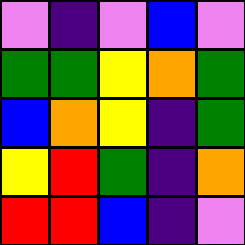[["violet", "indigo", "violet", "blue", "violet"], ["green", "green", "yellow", "orange", "green"], ["blue", "orange", "yellow", "indigo", "green"], ["yellow", "red", "green", "indigo", "orange"], ["red", "red", "blue", "indigo", "violet"]]